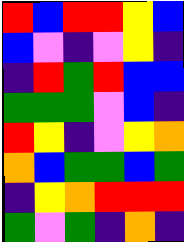[["red", "blue", "red", "red", "yellow", "blue"], ["blue", "violet", "indigo", "violet", "yellow", "indigo"], ["indigo", "red", "green", "red", "blue", "blue"], ["green", "green", "green", "violet", "blue", "indigo"], ["red", "yellow", "indigo", "violet", "yellow", "orange"], ["orange", "blue", "green", "green", "blue", "green"], ["indigo", "yellow", "orange", "red", "red", "red"], ["green", "violet", "green", "indigo", "orange", "indigo"]]